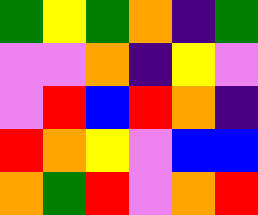[["green", "yellow", "green", "orange", "indigo", "green"], ["violet", "violet", "orange", "indigo", "yellow", "violet"], ["violet", "red", "blue", "red", "orange", "indigo"], ["red", "orange", "yellow", "violet", "blue", "blue"], ["orange", "green", "red", "violet", "orange", "red"]]